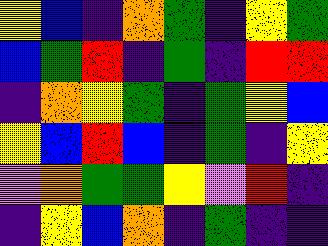[["yellow", "blue", "indigo", "orange", "green", "indigo", "yellow", "green"], ["blue", "green", "red", "indigo", "green", "indigo", "red", "red"], ["indigo", "orange", "yellow", "green", "indigo", "green", "yellow", "blue"], ["yellow", "blue", "red", "blue", "indigo", "green", "indigo", "yellow"], ["violet", "orange", "green", "green", "yellow", "violet", "red", "indigo"], ["indigo", "yellow", "blue", "orange", "indigo", "green", "indigo", "indigo"]]